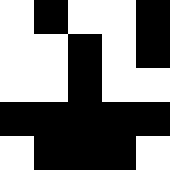[["white", "black", "white", "white", "black"], ["white", "white", "black", "white", "black"], ["white", "white", "black", "white", "white"], ["black", "black", "black", "black", "black"], ["white", "black", "black", "black", "white"]]